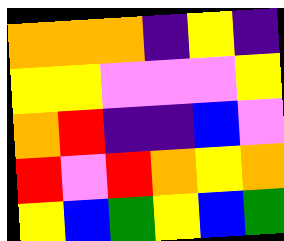[["orange", "orange", "orange", "indigo", "yellow", "indigo"], ["yellow", "yellow", "violet", "violet", "violet", "yellow"], ["orange", "red", "indigo", "indigo", "blue", "violet"], ["red", "violet", "red", "orange", "yellow", "orange"], ["yellow", "blue", "green", "yellow", "blue", "green"]]